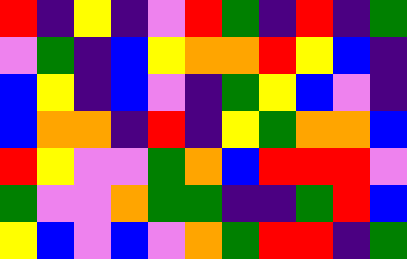[["red", "indigo", "yellow", "indigo", "violet", "red", "green", "indigo", "red", "indigo", "green"], ["violet", "green", "indigo", "blue", "yellow", "orange", "orange", "red", "yellow", "blue", "indigo"], ["blue", "yellow", "indigo", "blue", "violet", "indigo", "green", "yellow", "blue", "violet", "indigo"], ["blue", "orange", "orange", "indigo", "red", "indigo", "yellow", "green", "orange", "orange", "blue"], ["red", "yellow", "violet", "violet", "green", "orange", "blue", "red", "red", "red", "violet"], ["green", "violet", "violet", "orange", "green", "green", "indigo", "indigo", "green", "red", "blue"], ["yellow", "blue", "violet", "blue", "violet", "orange", "green", "red", "red", "indigo", "green"]]